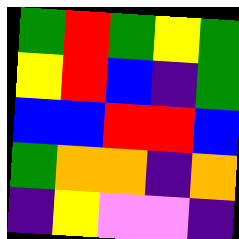[["green", "red", "green", "yellow", "green"], ["yellow", "red", "blue", "indigo", "green"], ["blue", "blue", "red", "red", "blue"], ["green", "orange", "orange", "indigo", "orange"], ["indigo", "yellow", "violet", "violet", "indigo"]]